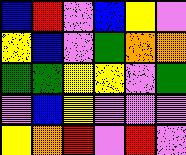[["blue", "red", "violet", "blue", "yellow", "violet"], ["yellow", "blue", "violet", "green", "orange", "orange"], ["green", "green", "yellow", "yellow", "violet", "green"], ["violet", "blue", "yellow", "violet", "violet", "violet"], ["yellow", "orange", "red", "violet", "red", "violet"]]